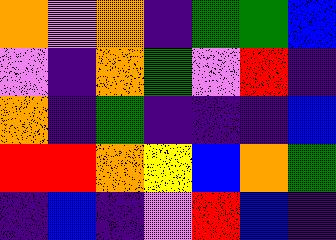[["orange", "violet", "orange", "indigo", "green", "green", "blue"], ["violet", "indigo", "orange", "green", "violet", "red", "indigo"], ["orange", "indigo", "green", "indigo", "indigo", "indigo", "blue"], ["red", "red", "orange", "yellow", "blue", "orange", "green"], ["indigo", "blue", "indigo", "violet", "red", "blue", "indigo"]]